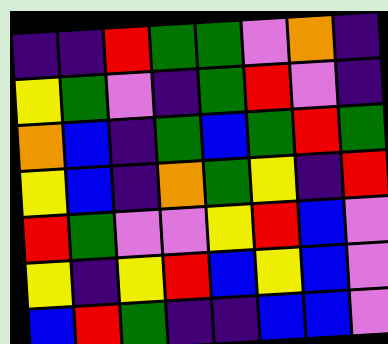[["indigo", "indigo", "red", "green", "green", "violet", "orange", "indigo"], ["yellow", "green", "violet", "indigo", "green", "red", "violet", "indigo"], ["orange", "blue", "indigo", "green", "blue", "green", "red", "green"], ["yellow", "blue", "indigo", "orange", "green", "yellow", "indigo", "red"], ["red", "green", "violet", "violet", "yellow", "red", "blue", "violet"], ["yellow", "indigo", "yellow", "red", "blue", "yellow", "blue", "violet"], ["blue", "red", "green", "indigo", "indigo", "blue", "blue", "violet"]]